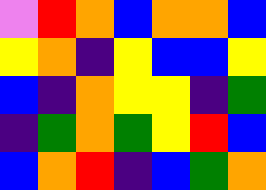[["violet", "red", "orange", "blue", "orange", "orange", "blue"], ["yellow", "orange", "indigo", "yellow", "blue", "blue", "yellow"], ["blue", "indigo", "orange", "yellow", "yellow", "indigo", "green"], ["indigo", "green", "orange", "green", "yellow", "red", "blue"], ["blue", "orange", "red", "indigo", "blue", "green", "orange"]]